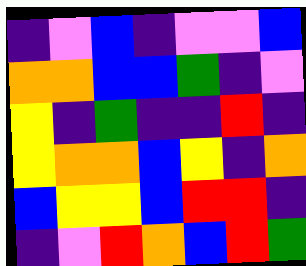[["indigo", "violet", "blue", "indigo", "violet", "violet", "blue"], ["orange", "orange", "blue", "blue", "green", "indigo", "violet"], ["yellow", "indigo", "green", "indigo", "indigo", "red", "indigo"], ["yellow", "orange", "orange", "blue", "yellow", "indigo", "orange"], ["blue", "yellow", "yellow", "blue", "red", "red", "indigo"], ["indigo", "violet", "red", "orange", "blue", "red", "green"]]